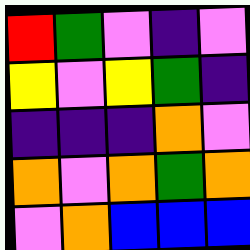[["red", "green", "violet", "indigo", "violet"], ["yellow", "violet", "yellow", "green", "indigo"], ["indigo", "indigo", "indigo", "orange", "violet"], ["orange", "violet", "orange", "green", "orange"], ["violet", "orange", "blue", "blue", "blue"]]